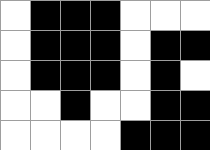[["white", "black", "black", "black", "white", "white", "white"], ["white", "black", "black", "black", "white", "black", "black"], ["white", "black", "black", "black", "white", "black", "white"], ["white", "white", "black", "white", "white", "black", "black"], ["white", "white", "white", "white", "black", "black", "black"]]